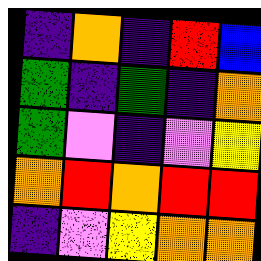[["indigo", "orange", "indigo", "red", "blue"], ["green", "indigo", "green", "indigo", "orange"], ["green", "violet", "indigo", "violet", "yellow"], ["orange", "red", "orange", "red", "red"], ["indigo", "violet", "yellow", "orange", "orange"]]